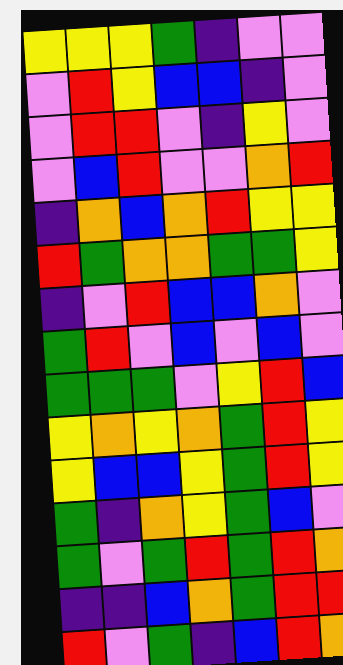[["yellow", "yellow", "yellow", "green", "indigo", "violet", "violet"], ["violet", "red", "yellow", "blue", "blue", "indigo", "violet"], ["violet", "red", "red", "violet", "indigo", "yellow", "violet"], ["violet", "blue", "red", "violet", "violet", "orange", "red"], ["indigo", "orange", "blue", "orange", "red", "yellow", "yellow"], ["red", "green", "orange", "orange", "green", "green", "yellow"], ["indigo", "violet", "red", "blue", "blue", "orange", "violet"], ["green", "red", "violet", "blue", "violet", "blue", "violet"], ["green", "green", "green", "violet", "yellow", "red", "blue"], ["yellow", "orange", "yellow", "orange", "green", "red", "yellow"], ["yellow", "blue", "blue", "yellow", "green", "red", "yellow"], ["green", "indigo", "orange", "yellow", "green", "blue", "violet"], ["green", "violet", "green", "red", "green", "red", "orange"], ["indigo", "indigo", "blue", "orange", "green", "red", "red"], ["red", "violet", "green", "indigo", "blue", "red", "orange"]]